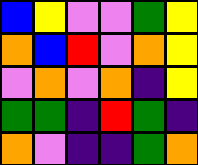[["blue", "yellow", "violet", "violet", "green", "yellow"], ["orange", "blue", "red", "violet", "orange", "yellow"], ["violet", "orange", "violet", "orange", "indigo", "yellow"], ["green", "green", "indigo", "red", "green", "indigo"], ["orange", "violet", "indigo", "indigo", "green", "orange"]]